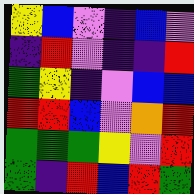[["yellow", "blue", "violet", "indigo", "blue", "violet"], ["indigo", "red", "violet", "indigo", "indigo", "red"], ["green", "yellow", "indigo", "violet", "blue", "blue"], ["red", "red", "blue", "violet", "orange", "red"], ["green", "green", "green", "yellow", "violet", "red"], ["green", "indigo", "red", "blue", "red", "green"]]